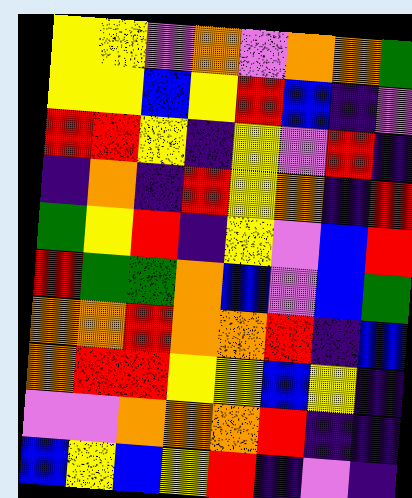[["yellow", "yellow", "violet", "orange", "violet", "orange", "orange", "green"], ["yellow", "yellow", "blue", "yellow", "red", "blue", "indigo", "violet"], ["red", "red", "yellow", "indigo", "yellow", "violet", "red", "indigo"], ["indigo", "orange", "indigo", "red", "yellow", "orange", "indigo", "red"], ["green", "yellow", "red", "indigo", "yellow", "violet", "blue", "red"], ["red", "green", "green", "orange", "blue", "violet", "blue", "green"], ["orange", "orange", "red", "orange", "orange", "red", "indigo", "blue"], ["orange", "red", "red", "yellow", "yellow", "blue", "yellow", "indigo"], ["violet", "violet", "orange", "orange", "orange", "red", "indigo", "indigo"], ["blue", "yellow", "blue", "yellow", "red", "indigo", "violet", "indigo"]]